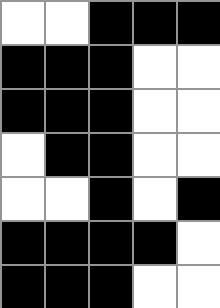[["white", "white", "black", "black", "black"], ["black", "black", "black", "white", "white"], ["black", "black", "black", "white", "white"], ["white", "black", "black", "white", "white"], ["white", "white", "black", "white", "black"], ["black", "black", "black", "black", "white"], ["black", "black", "black", "white", "white"]]